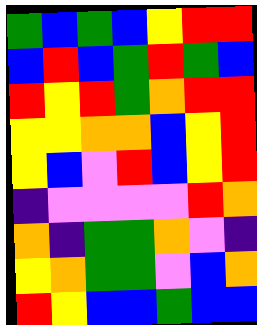[["green", "blue", "green", "blue", "yellow", "red", "red"], ["blue", "red", "blue", "green", "red", "green", "blue"], ["red", "yellow", "red", "green", "orange", "red", "red"], ["yellow", "yellow", "orange", "orange", "blue", "yellow", "red"], ["yellow", "blue", "violet", "red", "blue", "yellow", "red"], ["indigo", "violet", "violet", "violet", "violet", "red", "orange"], ["orange", "indigo", "green", "green", "orange", "violet", "indigo"], ["yellow", "orange", "green", "green", "violet", "blue", "orange"], ["red", "yellow", "blue", "blue", "green", "blue", "blue"]]